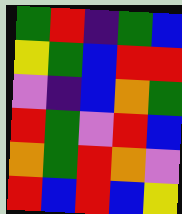[["green", "red", "indigo", "green", "blue"], ["yellow", "green", "blue", "red", "red"], ["violet", "indigo", "blue", "orange", "green"], ["red", "green", "violet", "red", "blue"], ["orange", "green", "red", "orange", "violet"], ["red", "blue", "red", "blue", "yellow"]]